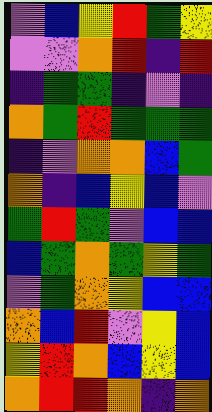[["violet", "blue", "yellow", "red", "green", "yellow"], ["violet", "violet", "orange", "red", "indigo", "red"], ["indigo", "green", "green", "indigo", "violet", "indigo"], ["orange", "green", "red", "green", "green", "green"], ["indigo", "violet", "orange", "orange", "blue", "green"], ["orange", "indigo", "blue", "yellow", "blue", "violet"], ["green", "red", "green", "violet", "blue", "blue"], ["blue", "green", "orange", "green", "yellow", "green"], ["violet", "green", "orange", "yellow", "blue", "blue"], ["orange", "blue", "red", "violet", "yellow", "blue"], ["yellow", "red", "orange", "blue", "yellow", "blue"], ["orange", "red", "red", "orange", "indigo", "orange"]]